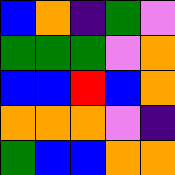[["blue", "orange", "indigo", "green", "violet"], ["green", "green", "green", "violet", "orange"], ["blue", "blue", "red", "blue", "orange"], ["orange", "orange", "orange", "violet", "indigo"], ["green", "blue", "blue", "orange", "orange"]]